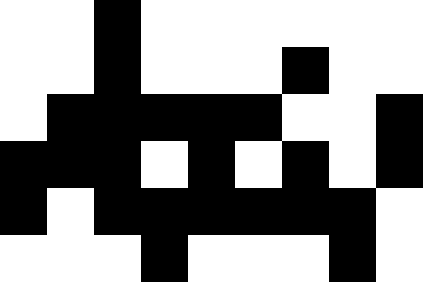[["white", "white", "black", "white", "white", "white", "white", "white", "white"], ["white", "white", "black", "white", "white", "white", "black", "white", "white"], ["white", "black", "black", "black", "black", "black", "white", "white", "black"], ["black", "black", "black", "white", "black", "white", "black", "white", "black"], ["black", "white", "black", "black", "black", "black", "black", "black", "white"], ["white", "white", "white", "black", "white", "white", "white", "black", "white"]]